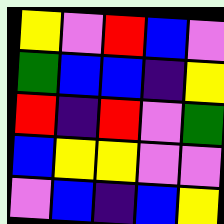[["yellow", "violet", "red", "blue", "violet"], ["green", "blue", "blue", "indigo", "yellow"], ["red", "indigo", "red", "violet", "green"], ["blue", "yellow", "yellow", "violet", "violet"], ["violet", "blue", "indigo", "blue", "yellow"]]